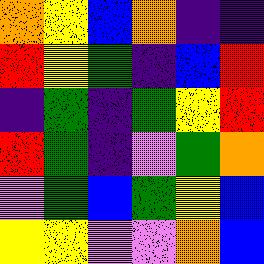[["orange", "yellow", "blue", "orange", "indigo", "indigo"], ["red", "yellow", "green", "indigo", "blue", "red"], ["indigo", "green", "indigo", "green", "yellow", "red"], ["red", "green", "indigo", "violet", "green", "orange"], ["violet", "green", "blue", "green", "yellow", "blue"], ["yellow", "yellow", "violet", "violet", "orange", "blue"]]